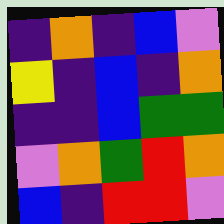[["indigo", "orange", "indigo", "blue", "violet"], ["yellow", "indigo", "blue", "indigo", "orange"], ["indigo", "indigo", "blue", "green", "green"], ["violet", "orange", "green", "red", "orange"], ["blue", "indigo", "red", "red", "violet"]]